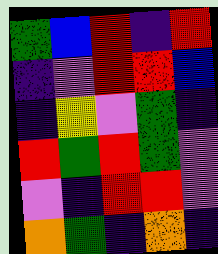[["green", "blue", "red", "indigo", "red"], ["indigo", "violet", "red", "red", "blue"], ["indigo", "yellow", "violet", "green", "indigo"], ["red", "green", "red", "green", "violet"], ["violet", "indigo", "red", "red", "violet"], ["orange", "green", "indigo", "orange", "indigo"]]